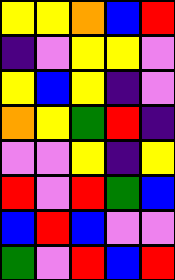[["yellow", "yellow", "orange", "blue", "red"], ["indigo", "violet", "yellow", "yellow", "violet"], ["yellow", "blue", "yellow", "indigo", "violet"], ["orange", "yellow", "green", "red", "indigo"], ["violet", "violet", "yellow", "indigo", "yellow"], ["red", "violet", "red", "green", "blue"], ["blue", "red", "blue", "violet", "violet"], ["green", "violet", "red", "blue", "red"]]